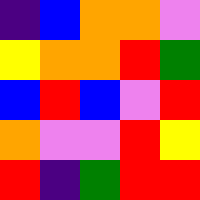[["indigo", "blue", "orange", "orange", "violet"], ["yellow", "orange", "orange", "red", "green"], ["blue", "red", "blue", "violet", "red"], ["orange", "violet", "violet", "red", "yellow"], ["red", "indigo", "green", "red", "red"]]